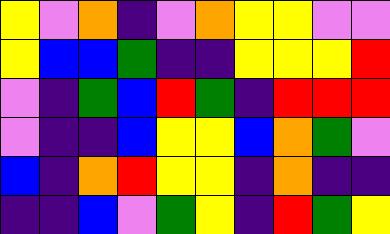[["yellow", "violet", "orange", "indigo", "violet", "orange", "yellow", "yellow", "violet", "violet"], ["yellow", "blue", "blue", "green", "indigo", "indigo", "yellow", "yellow", "yellow", "red"], ["violet", "indigo", "green", "blue", "red", "green", "indigo", "red", "red", "red"], ["violet", "indigo", "indigo", "blue", "yellow", "yellow", "blue", "orange", "green", "violet"], ["blue", "indigo", "orange", "red", "yellow", "yellow", "indigo", "orange", "indigo", "indigo"], ["indigo", "indigo", "blue", "violet", "green", "yellow", "indigo", "red", "green", "yellow"]]